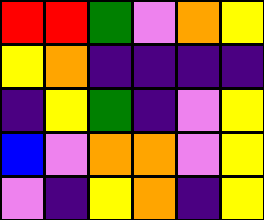[["red", "red", "green", "violet", "orange", "yellow"], ["yellow", "orange", "indigo", "indigo", "indigo", "indigo"], ["indigo", "yellow", "green", "indigo", "violet", "yellow"], ["blue", "violet", "orange", "orange", "violet", "yellow"], ["violet", "indigo", "yellow", "orange", "indigo", "yellow"]]